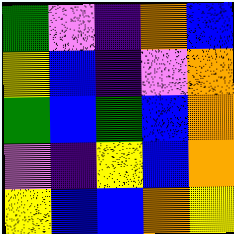[["green", "violet", "indigo", "orange", "blue"], ["yellow", "blue", "indigo", "violet", "orange"], ["green", "blue", "green", "blue", "orange"], ["violet", "indigo", "yellow", "blue", "orange"], ["yellow", "blue", "blue", "orange", "yellow"]]